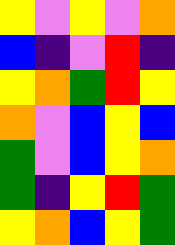[["yellow", "violet", "yellow", "violet", "orange"], ["blue", "indigo", "violet", "red", "indigo"], ["yellow", "orange", "green", "red", "yellow"], ["orange", "violet", "blue", "yellow", "blue"], ["green", "violet", "blue", "yellow", "orange"], ["green", "indigo", "yellow", "red", "green"], ["yellow", "orange", "blue", "yellow", "green"]]